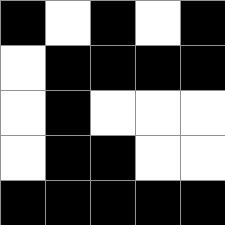[["black", "white", "black", "white", "black"], ["white", "black", "black", "black", "black"], ["white", "black", "white", "white", "white"], ["white", "black", "black", "white", "white"], ["black", "black", "black", "black", "black"]]